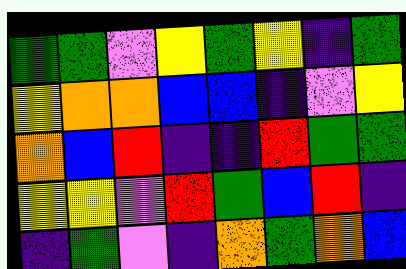[["green", "green", "violet", "yellow", "green", "yellow", "indigo", "green"], ["yellow", "orange", "orange", "blue", "blue", "indigo", "violet", "yellow"], ["orange", "blue", "red", "indigo", "indigo", "red", "green", "green"], ["yellow", "yellow", "violet", "red", "green", "blue", "red", "indigo"], ["indigo", "green", "violet", "indigo", "orange", "green", "orange", "blue"]]